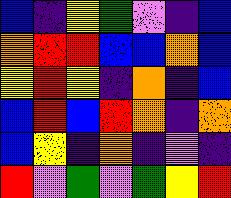[["blue", "indigo", "yellow", "green", "violet", "indigo", "blue"], ["orange", "red", "red", "blue", "blue", "orange", "blue"], ["yellow", "red", "yellow", "indigo", "orange", "indigo", "blue"], ["blue", "red", "blue", "red", "orange", "indigo", "orange"], ["blue", "yellow", "indigo", "orange", "indigo", "violet", "indigo"], ["red", "violet", "green", "violet", "green", "yellow", "red"]]